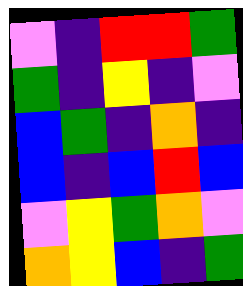[["violet", "indigo", "red", "red", "green"], ["green", "indigo", "yellow", "indigo", "violet"], ["blue", "green", "indigo", "orange", "indigo"], ["blue", "indigo", "blue", "red", "blue"], ["violet", "yellow", "green", "orange", "violet"], ["orange", "yellow", "blue", "indigo", "green"]]